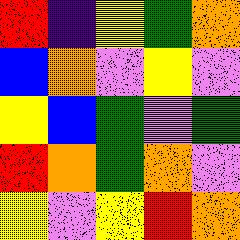[["red", "indigo", "yellow", "green", "orange"], ["blue", "orange", "violet", "yellow", "violet"], ["yellow", "blue", "green", "violet", "green"], ["red", "orange", "green", "orange", "violet"], ["yellow", "violet", "yellow", "red", "orange"]]